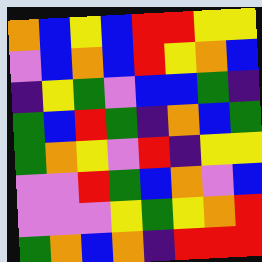[["orange", "blue", "yellow", "blue", "red", "red", "yellow", "yellow"], ["violet", "blue", "orange", "blue", "red", "yellow", "orange", "blue"], ["indigo", "yellow", "green", "violet", "blue", "blue", "green", "indigo"], ["green", "blue", "red", "green", "indigo", "orange", "blue", "green"], ["green", "orange", "yellow", "violet", "red", "indigo", "yellow", "yellow"], ["violet", "violet", "red", "green", "blue", "orange", "violet", "blue"], ["violet", "violet", "violet", "yellow", "green", "yellow", "orange", "red"], ["green", "orange", "blue", "orange", "indigo", "red", "red", "red"]]